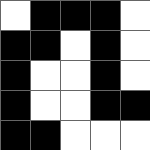[["white", "black", "black", "black", "white"], ["black", "black", "white", "black", "white"], ["black", "white", "white", "black", "white"], ["black", "white", "white", "black", "black"], ["black", "black", "white", "white", "white"]]